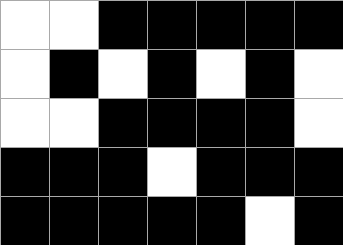[["white", "white", "black", "black", "black", "black", "black"], ["white", "black", "white", "black", "white", "black", "white"], ["white", "white", "black", "black", "black", "black", "white"], ["black", "black", "black", "white", "black", "black", "black"], ["black", "black", "black", "black", "black", "white", "black"]]